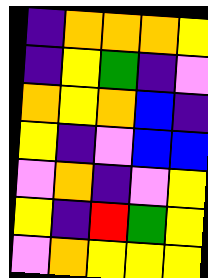[["indigo", "orange", "orange", "orange", "yellow"], ["indigo", "yellow", "green", "indigo", "violet"], ["orange", "yellow", "orange", "blue", "indigo"], ["yellow", "indigo", "violet", "blue", "blue"], ["violet", "orange", "indigo", "violet", "yellow"], ["yellow", "indigo", "red", "green", "yellow"], ["violet", "orange", "yellow", "yellow", "yellow"]]